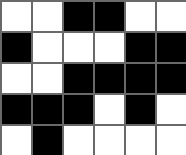[["white", "white", "black", "black", "white", "white"], ["black", "white", "white", "white", "black", "black"], ["white", "white", "black", "black", "black", "black"], ["black", "black", "black", "white", "black", "white"], ["white", "black", "white", "white", "white", "white"]]